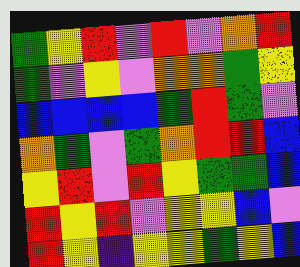[["green", "yellow", "red", "violet", "red", "violet", "orange", "red"], ["green", "violet", "yellow", "violet", "orange", "orange", "green", "yellow"], ["blue", "blue", "blue", "blue", "green", "red", "green", "violet"], ["orange", "green", "violet", "green", "orange", "red", "red", "blue"], ["yellow", "red", "violet", "red", "yellow", "green", "green", "blue"], ["red", "yellow", "red", "violet", "yellow", "yellow", "blue", "violet"], ["red", "yellow", "indigo", "yellow", "yellow", "green", "yellow", "blue"]]